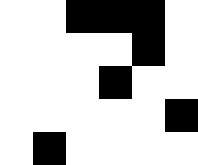[["white", "white", "black", "black", "black", "white"], ["white", "white", "white", "white", "black", "white"], ["white", "white", "white", "black", "white", "white"], ["white", "white", "white", "white", "white", "black"], ["white", "black", "white", "white", "white", "white"]]